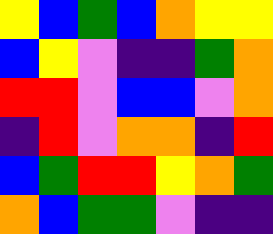[["yellow", "blue", "green", "blue", "orange", "yellow", "yellow"], ["blue", "yellow", "violet", "indigo", "indigo", "green", "orange"], ["red", "red", "violet", "blue", "blue", "violet", "orange"], ["indigo", "red", "violet", "orange", "orange", "indigo", "red"], ["blue", "green", "red", "red", "yellow", "orange", "green"], ["orange", "blue", "green", "green", "violet", "indigo", "indigo"]]